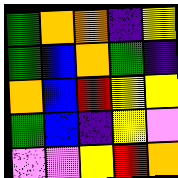[["green", "orange", "orange", "indigo", "yellow"], ["green", "blue", "orange", "green", "indigo"], ["orange", "blue", "red", "yellow", "yellow"], ["green", "blue", "indigo", "yellow", "violet"], ["violet", "violet", "yellow", "red", "orange"]]